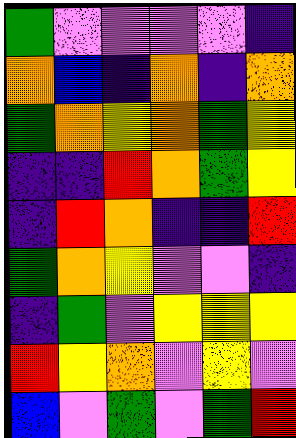[["green", "violet", "violet", "violet", "violet", "indigo"], ["orange", "blue", "indigo", "orange", "indigo", "orange"], ["green", "orange", "yellow", "orange", "green", "yellow"], ["indigo", "indigo", "red", "orange", "green", "yellow"], ["indigo", "red", "orange", "indigo", "indigo", "red"], ["green", "orange", "yellow", "violet", "violet", "indigo"], ["indigo", "green", "violet", "yellow", "yellow", "yellow"], ["red", "yellow", "orange", "violet", "yellow", "violet"], ["blue", "violet", "green", "violet", "green", "red"]]